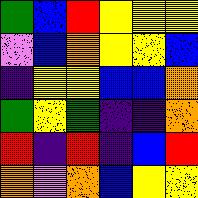[["green", "blue", "red", "yellow", "yellow", "yellow"], ["violet", "blue", "orange", "yellow", "yellow", "blue"], ["indigo", "yellow", "yellow", "blue", "blue", "orange"], ["green", "yellow", "green", "indigo", "indigo", "orange"], ["red", "indigo", "red", "indigo", "blue", "red"], ["orange", "violet", "orange", "blue", "yellow", "yellow"]]